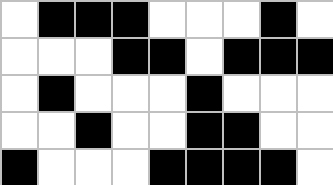[["white", "black", "black", "black", "white", "white", "white", "black", "white"], ["white", "white", "white", "black", "black", "white", "black", "black", "black"], ["white", "black", "white", "white", "white", "black", "white", "white", "white"], ["white", "white", "black", "white", "white", "black", "black", "white", "white"], ["black", "white", "white", "white", "black", "black", "black", "black", "white"]]